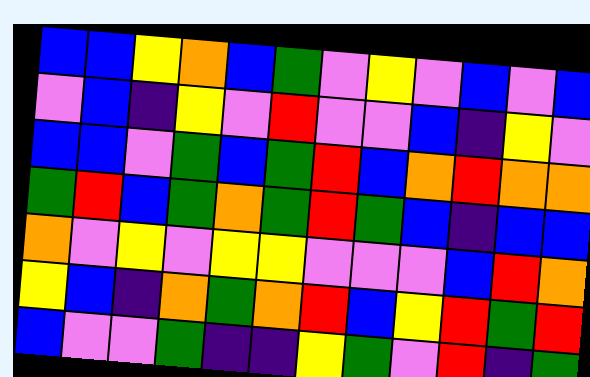[["blue", "blue", "yellow", "orange", "blue", "green", "violet", "yellow", "violet", "blue", "violet", "blue"], ["violet", "blue", "indigo", "yellow", "violet", "red", "violet", "violet", "blue", "indigo", "yellow", "violet"], ["blue", "blue", "violet", "green", "blue", "green", "red", "blue", "orange", "red", "orange", "orange"], ["green", "red", "blue", "green", "orange", "green", "red", "green", "blue", "indigo", "blue", "blue"], ["orange", "violet", "yellow", "violet", "yellow", "yellow", "violet", "violet", "violet", "blue", "red", "orange"], ["yellow", "blue", "indigo", "orange", "green", "orange", "red", "blue", "yellow", "red", "green", "red"], ["blue", "violet", "violet", "green", "indigo", "indigo", "yellow", "green", "violet", "red", "indigo", "green"]]